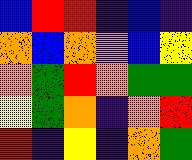[["blue", "red", "red", "indigo", "blue", "indigo"], ["orange", "blue", "orange", "violet", "blue", "yellow"], ["orange", "green", "red", "orange", "green", "green"], ["yellow", "green", "orange", "indigo", "orange", "red"], ["red", "indigo", "yellow", "indigo", "orange", "green"]]